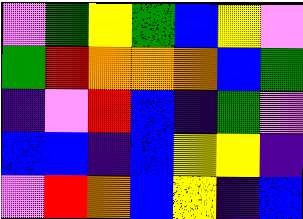[["violet", "green", "yellow", "green", "blue", "yellow", "violet"], ["green", "red", "orange", "orange", "orange", "blue", "green"], ["indigo", "violet", "red", "blue", "indigo", "green", "violet"], ["blue", "blue", "indigo", "blue", "yellow", "yellow", "indigo"], ["violet", "red", "orange", "blue", "yellow", "indigo", "blue"]]